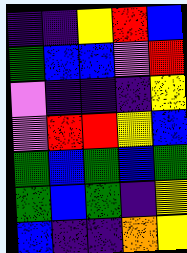[["indigo", "indigo", "yellow", "red", "blue"], ["green", "blue", "blue", "violet", "red"], ["violet", "indigo", "indigo", "indigo", "yellow"], ["violet", "red", "red", "yellow", "blue"], ["green", "blue", "green", "blue", "green"], ["green", "blue", "green", "indigo", "yellow"], ["blue", "indigo", "indigo", "orange", "yellow"]]